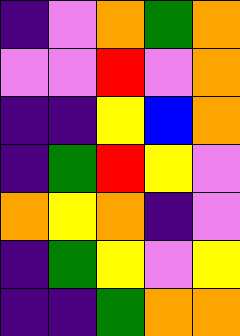[["indigo", "violet", "orange", "green", "orange"], ["violet", "violet", "red", "violet", "orange"], ["indigo", "indigo", "yellow", "blue", "orange"], ["indigo", "green", "red", "yellow", "violet"], ["orange", "yellow", "orange", "indigo", "violet"], ["indigo", "green", "yellow", "violet", "yellow"], ["indigo", "indigo", "green", "orange", "orange"]]